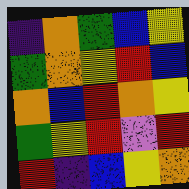[["indigo", "orange", "green", "blue", "yellow"], ["green", "orange", "yellow", "red", "blue"], ["orange", "blue", "red", "orange", "yellow"], ["green", "yellow", "red", "violet", "red"], ["red", "indigo", "blue", "yellow", "orange"]]